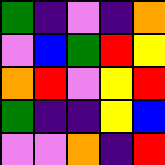[["green", "indigo", "violet", "indigo", "orange"], ["violet", "blue", "green", "red", "yellow"], ["orange", "red", "violet", "yellow", "red"], ["green", "indigo", "indigo", "yellow", "blue"], ["violet", "violet", "orange", "indigo", "red"]]